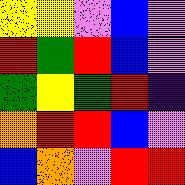[["yellow", "yellow", "violet", "blue", "violet"], ["red", "green", "red", "blue", "violet"], ["green", "yellow", "green", "red", "indigo"], ["orange", "red", "red", "blue", "violet"], ["blue", "orange", "violet", "red", "red"]]